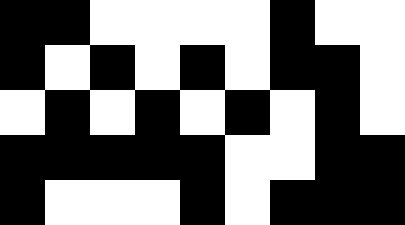[["black", "black", "white", "white", "white", "white", "black", "white", "white"], ["black", "white", "black", "white", "black", "white", "black", "black", "white"], ["white", "black", "white", "black", "white", "black", "white", "black", "white"], ["black", "black", "black", "black", "black", "white", "white", "black", "black"], ["black", "white", "white", "white", "black", "white", "black", "black", "black"]]